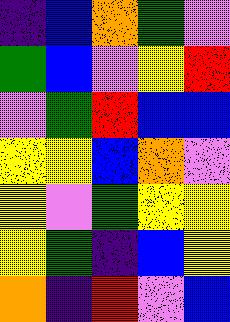[["indigo", "blue", "orange", "green", "violet"], ["green", "blue", "violet", "yellow", "red"], ["violet", "green", "red", "blue", "blue"], ["yellow", "yellow", "blue", "orange", "violet"], ["yellow", "violet", "green", "yellow", "yellow"], ["yellow", "green", "indigo", "blue", "yellow"], ["orange", "indigo", "red", "violet", "blue"]]